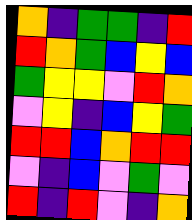[["orange", "indigo", "green", "green", "indigo", "red"], ["red", "orange", "green", "blue", "yellow", "blue"], ["green", "yellow", "yellow", "violet", "red", "orange"], ["violet", "yellow", "indigo", "blue", "yellow", "green"], ["red", "red", "blue", "orange", "red", "red"], ["violet", "indigo", "blue", "violet", "green", "violet"], ["red", "indigo", "red", "violet", "indigo", "orange"]]